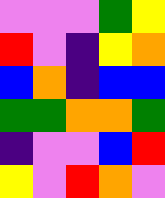[["violet", "violet", "violet", "green", "yellow"], ["red", "violet", "indigo", "yellow", "orange"], ["blue", "orange", "indigo", "blue", "blue"], ["green", "green", "orange", "orange", "green"], ["indigo", "violet", "violet", "blue", "red"], ["yellow", "violet", "red", "orange", "violet"]]